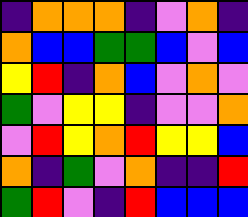[["indigo", "orange", "orange", "orange", "indigo", "violet", "orange", "indigo"], ["orange", "blue", "blue", "green", "green", "blue", "violet", "blue"], ["yellow", "red", "indigo", "orange", "blue", "violet", "orange", "violet"], ["green", "violet", "yellow", "yellow", "indigo", "violet", "violet", "orange"], ["violet", "red", "yellow", "orange", "red", "yellow", "yellow", "blue"], ["orange", "indigo", "green", "violet", "orange", "indigo", "indigo", "red"], ["green", "red", "violet", "indigo", "red", "blue", "blue", "blue"]]